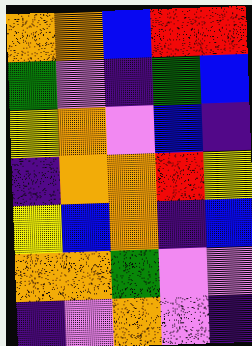[["orange", "orange", "blue", "red", "red"], ["green", "violet", "indigo", "green", "blue"], ["yellow", "orange", "violet", "blue", "indigo"], ["indigo", "orange", "orange", "red", "yellow"], ["yellow", "blue", "orange", "indigo", "blue"], ["orange", "orange", "green", "violet", "violet"], ["indigo", "violet", "orange", "violet", "indigo"]]